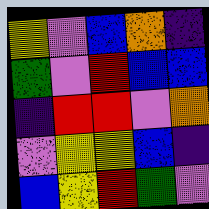[["yellow", "violet", "blue", "orange", "indigo"], ["green", "violet", "red", "blue", "blue"], ["indigo", "red", "red", "violet", "orange"], ["violet", "yellow", "yellow", "blue", "indigo"], ["blue", "yellow", "red", "green", "violet"]]